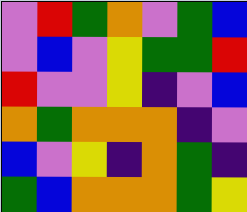[["violet", "red", "green", "orange", "violet", "green", "blue"], ["violet", "blue", "violet", "yellow", "green", "green", "red"], ["red", "violet", "violet", "yellow", "indigo", "violet", "blue"], ["orange", "green", "orange", "orange", "orange", "indigo", "violet"], ["blue", "violet", "yellow", "indigo", "orange", "green", "indigo"], ["green", "blue", "orange", "orange", "orange", "green", "yellow"]]